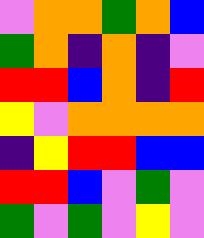[["violet", "orange", "orange", "green", "orange", "blue"], ["green", "orange", "indigo", "orange", "indigo", "violet"], ["red", "red", "blue", "orange", "indigo", "red"], ["yellow", "violet", "orange", "orange", "orange", "orange"], ["indigo", "yellow", "red", "red", "blue", "blue"], ["red", "red", "blue", "violet", "green", "violet"], ["green", "violet", "green", "violet", "yellow", "violet"]]